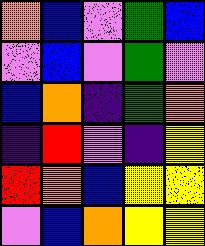[["orange", "blue", "violet", "green", "blue"], ["violet", "blue", "violet", "green", "violet"], ["blue", "orange", "indigo", "green", "orange"], ["indigo", "red", "violet", "indigo", "yellow"], ["red", "orange", "blue", "yellow", "yellow"], ["violet", "blue", "orange", "yellow", "yellow"]]